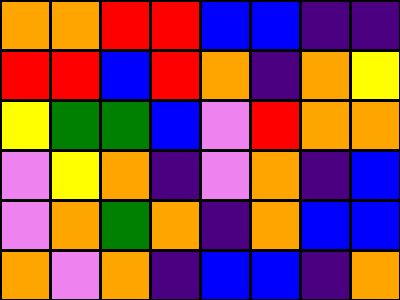[["orange", "orange", "red", "red", "blue", "blue", "indigo", "indigo"], ["red", "red", "blue", "red", "orange", "indigo", "orange", "yellow"], ["yellow", "green", "green", "blue", "violet", "red", "orange", "orange"], ["violet", "yellow", "orange", "indigo", "violet", "orange", "indigo", "blue"], ["violet", "orange", "green", "orange", "indigo", "orange", "blue", "blue"], ["orange", "violet", "orange", "indigo", "blue", "blue", "indigo", "orange"]]